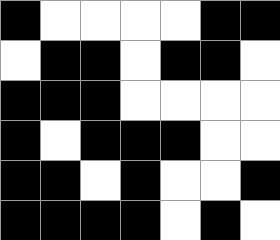[["black", "white", "white", "white", "white", "black", "black"], ["white", "black", "black", "white", "black", "black", "white"], ["black", "black", "black", "white", "white", "white", "white"], ["black", "white", "black", "black", "black", "white", "white"], ["black", "black", "white", "black", "white", "white", "black"], ["black", "black", "black", "black", "white", "black", "white"]]